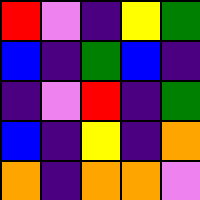[["red", "violet", "indigo", "yellow", "green"], ["blue", "indigo", "green", "blue", "indigo"], ["indigo", "violet", "red", "indigo", "green"], ["blue", "indigo", "yellow", "indigo", "orange"], ["orange", "indigo", "orange", "orange", "violet"]]